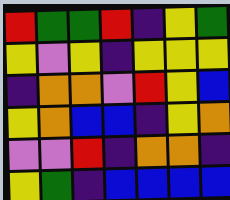[["red", "green", "green", "red", "indigo", "yellow", "green"], ["yellow", "violet", "yellow", "indigo", "yellow", "yellow", "yellow"], ["indigo", "orange", "orange", "violet", "red", "yellow", "blue"], ["yellow", "orange", "blue", "blue", "indigo", "yellow", "orange"], ["violet", "violet", "red", "indigo", "orange", "orange", "indigo"], ["yellow", "green", "indigo", "blue", "blue", "blue", "blue"]]